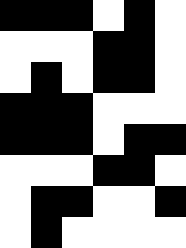[["black", "black", "black", "white", "black", "white"], ["white", "white", "white", "black", "black", "white"], ["white", "black", "white", "black", "black", "white"], ["black", "black", "black", "white", "white", "white"], ["black", "black", "black", "white", "black", "black"], ["white", "white", "white", "black", "black", "white"], ["white", "black", "black", "white", "white", "black"], ["white", "black", "white", "white", "white", "white"]]